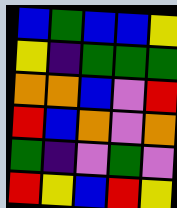[["blue", "green", "blue", "blue", "yellow"], ["yellow", "indigo", "green", "green", "green"], ["orange", "orange", "blue", "violet", "red"], ["red", "blue", "orange", "violet", "orange"], ["green", "indigo", "violet", "green", "violet"], ["red", "yellow", "blue", "red", "yellow"]]